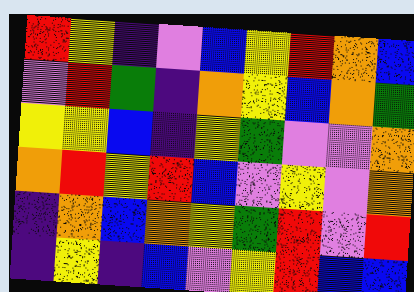[["red", "yellow", "indigo", "violet", "blue", "yellow", "red", "orange", "blue"], ["violet", "red", "green", "indigo", "orange", "yellow", "blue", "orange", "green"], ["yellow", "yellow", "blue", "indigo", "yellow", "green", "violet", "violet", "orange"], ["orange", "red", "yellow", "red", "blue", "violet", "yellow", "violet", "orange"], ["indigo", "orange", "blue", "orange", "yellow", "green", "red", "violet", "red"], ["indigo", "yellow", "indigo", "blue", "violet", "yellow", "red", "blue", "blue"]]